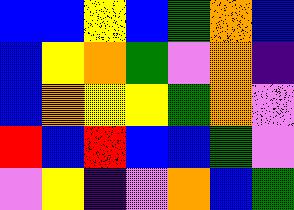[["blue", "blue", "yellow", "blue", "green", "orange", "blue"], ["blue", "yellow", "orange", "green", "violet", "orange", "indigo"], ["blue", "orange", "yellow", "yellow", "green", "orange", "violet"], ["red", "blue", "red", "blue", "blue", "green", "violet"], ["violet", "yellow", "indigo", "violet", "orange", "blue", "green"]]